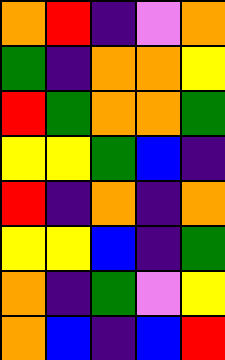[["orange", "red", "indigo", "violet", "orange"], ["green", "indigo", "orange", "orange", "yellow"], ["red", "green", "orange", "orange", "green"], ["yellow", "yellow", "green", "blue", "indigo"], ["red", "indigo", "orange", "indigo", "orange"], ["yellow", "yellow", "blue", "indigo", "green"], ["orange", "indigo", "green", "violet", "yellow"], ["orange", "blue", "indigo", "blue", "red"]]